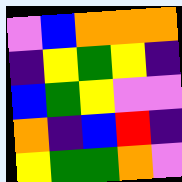[["violet", "blue", "orange", "orange", "orange"], ["indigo", "yellow", "green", "yellow", "indigo"], ["blue", "green", "yellow", "violet", "violet"], ["orange", "indigo", "blue", "red", "indigo"], ["yellow", "green", "green", "orange", "violet"]]